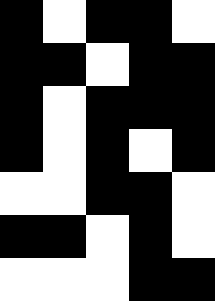[["black", "white", "black", "black", "white"], ["black", "black", "white", "black", "black"], ["black", "white", "black", "black", "black"], ["black", "white", "black", "white", "black"], ["white", "white", "black", "black", "white"], ["black", "black", "white", "black", "white"], ["white", "white", "white", "black", "black"]]